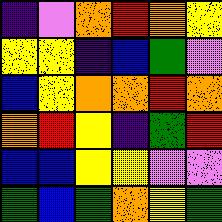[["indigo", "violet", "orange", "red", "orange", "yellow"], ["yellow", "yellow", "indigo", "blue", "green", "violet"], ["blue", "yellow", "orange", "orange", "red", "orange"], ["orange", "red", "yellow", "indigo", "green", "red"], ["blue", "blue", "yellow", "yellow", "violet", "violet"], ["green", "blue", "green", "orange", "yellow", "green"]]